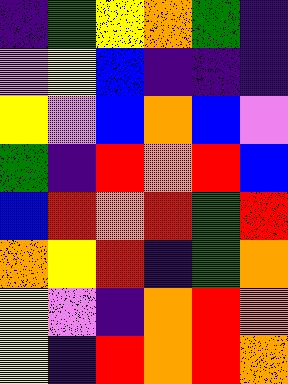[["indigo", "green", "yellow", "orange", "green", "indigo"], ["violet", "yellow", "blue", "indigo", "indigo", "indigo"], ["yellow", "violet", "blue", "orange", "blue", "violet"], ["green", "indigo", "red", "orange", "red", "blue"], ["blue", "red", "orange", "red", "green", "red"], ["orange", "yellow", "red", "indigo", "green", "orange"], ["yellow", "violet", "indigo", "orange", "red", "orange"], ["yellow", "indigo", "red", "orange", "red", "orange"]]